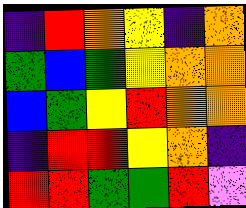[["indigo", "red", "orange", "yellow", "indigo", "orange"], ["green", "blue", "green", "yellow", "orange", "orange"], ["blue", "green", "yellow", "red", "orange", "orange"], ["indigo", "red", "red", "yellow", "orange", "indigo"], ["red", "red", "green", "green", "red", "violet"]]